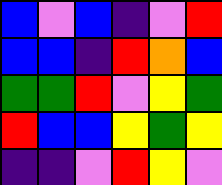[["blue", "violet", "blue", "indigo", "violet", "red"], ["blue", "blue", "indigo", "red", "orange", "blue"], ["green", "green", "red", "violet", "yellow", "green"], ["red", "blue", "blue", "yellow", "green", "yellow"], ["indigo", "indigo", "violet", "red", "yellow", "violet"]]